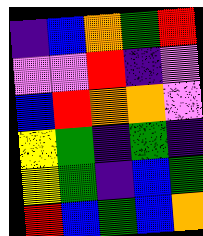[["indigo", "blue", "orange", "green", "red"], ["violet", "violet", "red", "indigo", "violet"], ["blue", "red", "orange", "orange", "violet"], ["yellow", "green", "indigo", "green", "indigo"], ["yellow", "green", "indigo", "blue", "green"], ["red", "blue", "green", "blue", "orange"]]